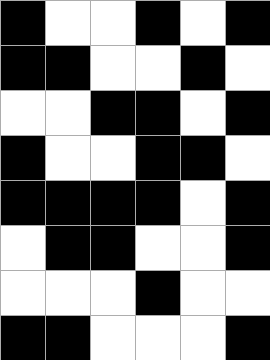[["black", "white", "white", "black", "white", "black"], ["black", "black", "white", "white", "black", "white"], ["white", "white", "black", "black", "white", "black"], ["black", "white", "white", "black", "black", "white"], ["black", "black", "black", "black", "white", "black"], ["white", "black", "black", "white", "white", "black"], ["white", "white", "white", "black", "white", "white"], ["black", "black", "white", "white", "white", "black"]]